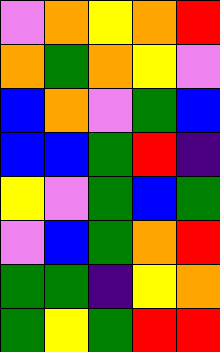[["violet", "orange", "yellow", "orange", "red"], ["orange", "green", "orange", "yellow", "violet"], ["blue", "orange", "violet", "green", "blue"], ["blue", "blue", "green", "red", "indigo"], ["yellow", "violet", "green", "blue", "green"], ["violet", "blue", "green", "orange", "red"], ["green", "green", "indigo", "yellow", "orange"], ["green", "yellow", "green", "red", "red"]]